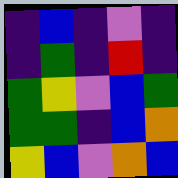[["indigo", "blue", "indigo", "violet", "indigo"], ["indigo", "green", "indigo", "red", "indigo"], ["green", "yellow", "violet", "blue", "green"], ["green", "green", "indigo", "blue", "orange"], ["yellow", "blue", "violet", "orange", "blue"]]